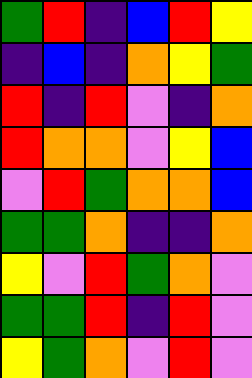[["green", "red", "indigo", "blue", "red", "yellow"], ["indigo", "blue", "indigo", "orange", "yellow", "green"], ["red", "indigo", "red", "violet", "indigo", "orange"], ["red", "orange", "orange", "violet", "yellow", "blue"], ["violet", "red", "green", "orange", "orange", "blue"], ["green", "green", "orange", "indigo", "indigo", "orange"], ["yellow", "violet", "red", "green", "orange", "violet"], ["green", "green", "red", "indigo", "red", "violet"], ["yellow", "green", "orange", "violet", "red", "violet"]]